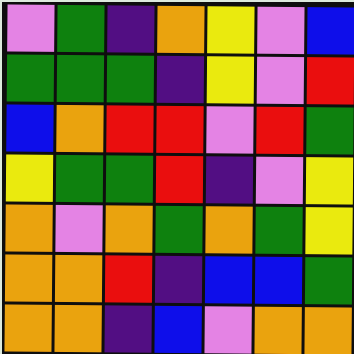[["violet", "green", "indigo", "orange", "yellow", "violet", "blue"], ["green", "green", "green", "indigo", "yellow", "violet", "red"], ["blue", "orange", "red", "red", "violet", "red", "green"], ["yellow", "green", "green", "red", "indigo", "violet", "yellow"], ["orange", "violet", "orange", "green", "orange", "green", "yellow"], ["orange", "orange", "red", "indigo", "blue", "blue", "green"], ["orange", "orange", "indigo", "blue", "violet", "orange", "orange"]]